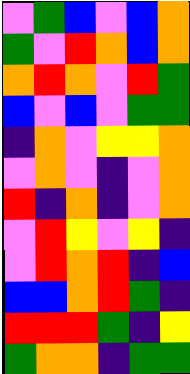[["violet", "green", "blue", "violet", "blue", "orange"], ["green", "violet", "red", "orange", "blue", "orange"], ["orange", "red", "orange", "violet", "red", "green"], ["blue", "violet", "blue", "violet", "green", "green"], ["indigo", "orange", "violet", "yellow", "yellow", "orange"], ["violet", "orange", "violet", "indigo", "violet", "orange"], ["red", "indigo", "orange", "indigo", "violet", "orange"], ["violet", "red", "yellow", "violet", "yellow", "indigo"], ["violet", "red", "orange", "red", "indigo", "blue"], ["blue", "blue", "orange", "red", "green", "indigo"], ["red", "red", "red", "green", "indigo", "yellow"], ["green", "orange", "orange", "indigo", "green", "green"]]